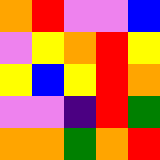[["orange", "red", "violet", "violet", "blue"], ["violet", "yellow", "orange", "red", "yellow"], ["yellow", "blue", "yellow", "red", "orange"], ["violet", "violet", "indigo", "red", "green"], ["orange", "orange", "green", "orange", "red"]]